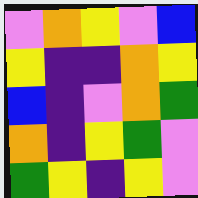[["violet", "orange", "yellow", "violet", "blue"], ["yellow", "indigo", "indigo", "orange", "yellow"], ["blue", "indigo", "violet", "orange", "green"], ["orange", "indigo", "yellow", "green", "violet"], ["green", "yellow", "indigo", "yellow", "violet"]]